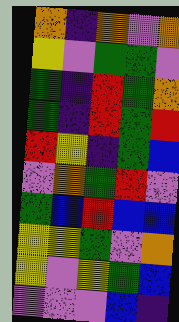[["orange", "indigo", "orange", "violet", "orange"], ["yellow", "violet", "green", "green", "violet"], ["green", "indigo", "red", "green", "orange"], ["green", "indigo", "red", "green", "red"], ["red", "yellow", "indigo", "green", "blue"], ["violet", "orange", "green", "red", "violet"], ["green", "blue", "red", "blue", "blue"], ["yellow", "yellow", "green", "violet", "orange"], ["yellow", "violet", "yellow", "green", "blue"], ["violet", "violet", "violet", "blue", "indigo"]]